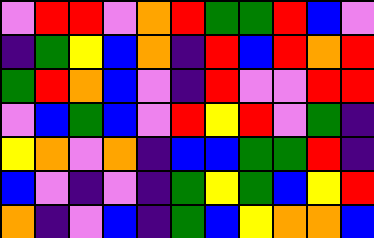[["violet", "red", "red", "violet", "orange", "red", "green", "green", "red", "blue", "violet"], ["indigo", "green", "yellow", "blue", "orange", "indigo", "red", "blue", "red", "orange", "red"], ["green", "red", "orange", "blue", "violet", "indigo", "red", "violet", "violet", "red", "red"], ["violet", "blue", "green", "blue", "violet", "red", "yellow", "red", "violet", "green", "indigo"], ["yellow", "orange", "violet", "orange", "indigo", "blue", "blue", "green", "green", "red", "indigo"], ["blue", "violet", "indigo", "violet", "indigo", "green", "yellow", "green", "blue", "yellow", "red"], ["orange", "indigo", "violet", "blue", "indigo", "green", "blue", "yellow", "orange", "orange", "blue"]]